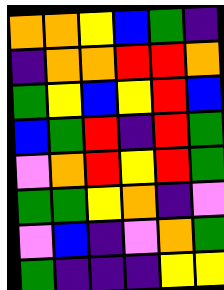[["orange", "orange", "yellow", "blue", "green", "indigo"], ["indigo", "orange", "orange", "red", "red", "orange"], ["green", "yellow", "blue", "yellow", "red", "blue"], ["blue", "green", "red", "indigo", "red", "green"], ["violet", "orange", "red", "yellow", "red", "green"], ["green", "green", "yellow", "orange", "indigo", "violet"], ["violet", "blue", "indigo", "violet", "orange", "green"], ["green", "indigo", "indigo", "indigo", "yellow", "yellow"]]